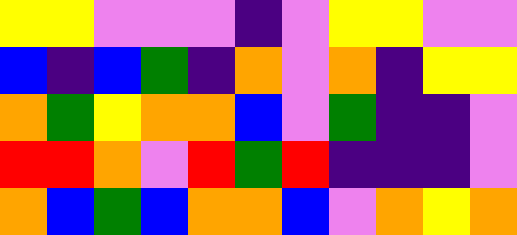[["yellow", "yellow", "violet", "violet", "violet", "indigo", "violet", "yellow", "yellow", "violet", "violet"], ["blue", "indigo", "blue", "green", "indigo", "orange", "violet", "orange", "indigo", "yellow", "yellow"], ["orange", "green", "yellow", "orange", "orange", "blue", "violet", "green", "indigo", "indigo", "violet"], ["red", "red", "orange", "violet", "red", "green", "red", "indigo", "indigo", "indigo", "violet"], ["orange", "blue", "green", "blue", "orange", "orange", "blue", "violet", "orange", "yellow", "orange"]]